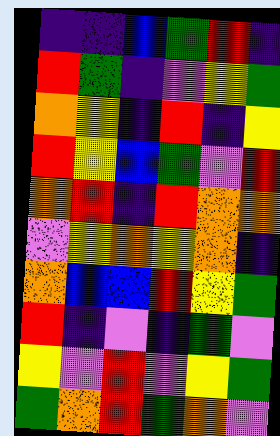[["indigo", "indigo", "blue", "green", "red", "indigo"], ["red", "green", "indigo", "violet", "yellow", "green"], ["orange", "yellow", "indigo", "red", "indigo", "yellow"], ["red", "yellow", "blue", "green", "violet", "red"], ["orange", "red", "indigo", "red", "orange", "orange"], ["violet", "yellow", "orange", "yellow", "orange", "indigo"], ["orange", "blue", "blue", "red", "yellow", "green"], ["red", "indigo", "violet", "indigo", "green", "violet"], ["yellow", "violet", "red", "violet", "yellow", "green"], ["green", "orange", "red", "green", "orange", "violet"]]